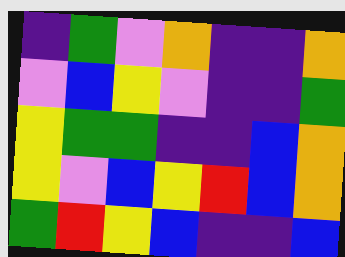[["indigo", "green", "violet", "orange", "indigo", "indigo", "orange"], ["violet", "blue", "yellow", "violet", "indigo", "indigo", "green"], ["yellow", "green", "green", "indigo", "indigo", "blue", "orange"], ["yellow", "violet", "blue", "yellow", "red", "blue", "orange"], ["green", "red", "yellow", "blue", "indigo", "indigo", "blue"]]